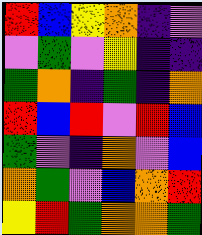[["red", "blue", "yellow", "orange", "indigo", "violet"], ["violet", "green", "violet", "yellow", "indigo", "indigo"], ["green", "orange", "indigo", "green", "indigo", "orange"], ["red", "blue", "red", "violet", "red", "blue"], ["green", "violet", "indigo", "orange", "violet", "blue"], ["orange", "green", "violet", "blue", "orange", "red"], ["yellow", "red", "green", "orange", "orange", "green"]]